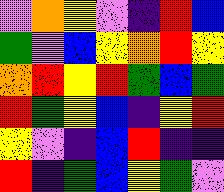[["violet", "orange", "yellow", "violet", "indigo", "red", "blue"], ["green", "violet", "blue", "yellow", "orange", "red", "yellow"], ["orange", "red", "yellow", "red", "green", "blue", "green"], ["red", "green", "yellow", "blue", "indigo", "yellow", "red"], ["yellow", "violet", "indigo", "blue", "red", "indigo", "indigo"], ["red", "indigo", "green", "blue", "yellow", "green", "violet"]]